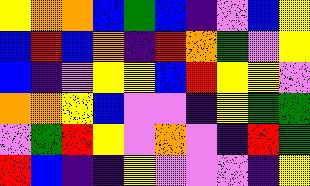[["yellow", "orange", "orange", "blue", "green", "blue", "indigo", "violet", "blue", "yellow"], ["blue", "red", "blue", "orange", "indigo", "red", "orange", "green", "violet", "yellow"], ["blue", "indigo", "violet", "yellow", "yellow", "blue", "red", "yellow", "yellow", "violet"], ["orange", "orange", "yellow", "blue", "violet", "violet", "indigo", "yellow", "green", "green"], ["violet", "green", "red", "yellow", "violet", "orange", "violet", "indigo", "red", "green"], ["red", "blue", "indigo", "indigo", "yellow", "violet", "violet", "violet", "indigo", "yellow"]]